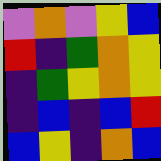[["violet", "orange", "violet", "yellow", "blue"], ["red", "indigo", "green", "orange", "yellow"], ["indigo", "green", "yellow", "orange", "yellow"], ["indigo", "blue", "indigo", "blue", "red"], ["blue", "yellow", "indigo", "orange", "blue"]]